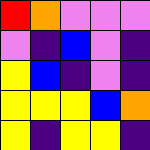[["red", "orange", "violet", "violet", "violet"], ["violet", "indigo", "blue", "violet", "indigo"], ["yellow", "blue", "indigo", "violet", "indigo"], ["yellow", "yellow", "yellow", "blue", "orange"], ["yellow", "indigo", "yellow", "yellow", "indigo"]]